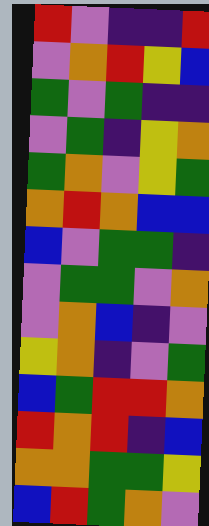[["red", "violet", "indigo", "indigo", "red"], ["violet", "orange", "red", "yellow", "blue"], ["green", "violet", "green", "indigo", "indigo"], ["violet", "green", "indigo", "yellow", "orange"], ["green", "orange", "violet", "yellow", "green"], ["orange", "red", "orange", "blue", "blue"], ["blue", "violet", "green", "green", "indigo"], ["violet", "green", "green", "violet", "orange"], ["violet", "orange", "blue", "indigo", "violet"], ["yellow", "orange", "indigo", "violet", "green"], ["blue", "green", "red", "red", "orange"], ["red", "orange", "red", "indigo", "blue"], ["orange", "orange", "green", "green", "yellow"], ["blue", "red", "green", "orange", "violet"]]